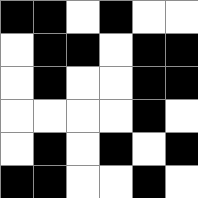[["black", "black", "white", "black", "white", "white"], ["white", "black", "black", "white", "black", "black"], ["white", "black", "white", "white", "black", "black"], ["white", "white", "white", "white", "black", "white"], ["white", "black", "white", "black", "white", "black"], ["black", "black", "white", "white", "black", "white"]]